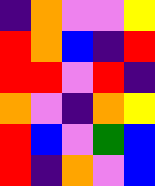[["indigo", "orange", "violet", "violet", "yellow"], ["red", "orange", "blue", "indigo", "red"], ["red", "red", "violet", "red", "indigo"], ["orange", "violet", "indigo", "orange", "yellow"], ["red", "blue", "violet", "green", "blue"], ["red", "indigo", "orange", "violet", "blue"]]